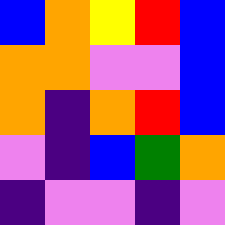[["blue", "orange", "yellow", "red", "blue"], ["orange", "orange", "violet", "violet", "blue"], ["orange", "indigo", "orange", "red", "blue"], ["violet", "indigo", "blue", "green", "orange"], ["indigo", "violet", "violet", "indigo", "violet"]]